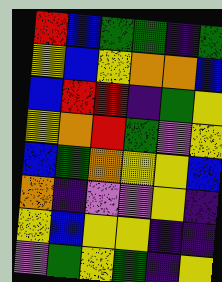[["red", "blue", "green", "green", "indigo", "green"], ["yellow", "blue", "yellow", "orange", "orange", "blue"], ["blue", "red", "red", "indigo", "green", "yellow"], ["yellow", "orange", "red", "green", "violet", "yellow"], ["blue", "green", "orange", "yellow", "yellow", "blue"], ["orange", "indigo", "violet", "violet", "yellow", "indigo"], ["yellow", "blue", "yellow", "yellow", "indigo", "indigo"], ["violet", "green", "yellow", "green", "indigo", "yellow"]]